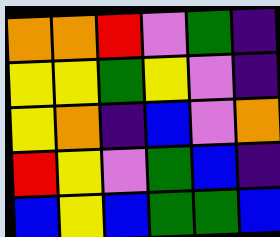[["orange", "orange", "red", "violet", "green", "indigo"], ["yellow", "yellow", "green", "yellow", "violet", "indigo"], ["yellow", "orange", "indigo", "blue", "violet", "orange"], ["red", "yellow", "violet", "green", "blue", "indigo"], ["blue", "yellow", "blue", "green", "green", "blue"]]